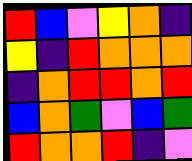[["red", "blue", "violet", "yellow", "orange", "indigo"], ["yellow", "indigo", "red", "orange", "orange", "orange"], ["indigo", "orange", "red", "red", "orange", "red"], ["blue", "orange", "green", "violet", "blue", "green"], ["red", "orange", "orange", "red", "indigo", "violet"]]